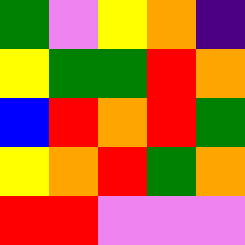[["green", "violet", "yellow", "orange", "indigo"], ["yellow", "green", "green", "red", "orange"], ["blue", "red", "orange", "red", "green"], ["yellow", "orange", "red", "green", "orange"], ["red", "red", "violet", "violet", "violet"]]